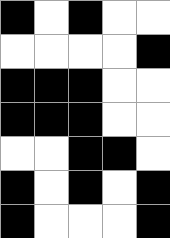[["black", "white", "black", "white", "white"], ["white", "white", "white", "white", "black"], ["black", "black", "black", "white", "white"], ["black", "black", "black", "white", "white"], ["white", "white", "black", "black", "white"], ["black", "white", "black", "white", "black"], ["black", "white", "white", "white", "black"]]